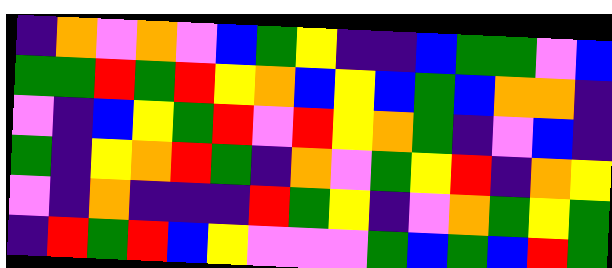[["indigo", "orange", "violet", "orange", "violet", "blue", "green", "yellow", "indigo", "indigo", "blue", "green", "green", "violet", "blue"], ["green", "green", "red", "green", "red", "yellow", "orange", "blue", "yellow", "blue", "green", "blue", "orange", "orange", "indigo"], ["violet", "indigo", "blue", "yellow", "green", "red", "violet", "red", "yellow", "orange", "green", "indigo", "violet", "blue", "indigo"], ["green", "indigo", "yellow", "orange", "red", "green", "indigo", "orange", "violet", "green", "yellow", "red", "indigo", "orange", "yellow"], ["violet", "indigo", "orange", "indigo", "indigo", "indigo", "red", "green", "yellow", "indigo", "violet", "orange", "green", "yellow", "green"], ["indigo", "red", "green", "red", "blue", "yellow", "violet", "violet", "violet", "green", "blue", "green", "blue", "red", "green"]]